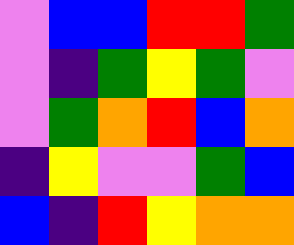[["violet", "blue", "blue", "red", "red", "green"], ["violet", "indigo", "green", "yellow", "green", "violet"], ["violet", "green", "orange", "red", "blue", "orange"], ["indigo", "yellow", "violet", "violet", "green", "blue"], ["blue", "indigo", "red", "yellow", "orange", "orange"]]